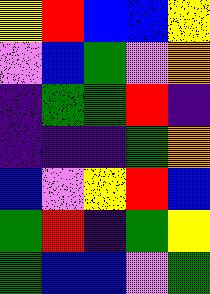[["yellow", "red", "blue", "blue", "yellow"], ["violet", "blue", "green", "violet", "orange"], ["indigo", "green", "green", "red", "indigo"], ["indigo", "indigo", "indigo", "green", "orange"], ["blue", "violet", "yellow", "red", "blue"], ["green", "red", "indigo", "green", "yellow"], ["green", "blue", "blue", "violet", "green"]]